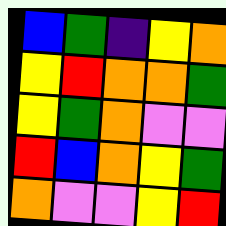[["blue", "green", "indigo", "yellow", "orange"], ["yellow", "red", "orange", "orange", "green"], ["yellow", "green", "orange", "violet", "violet"], ["red", "blue", "orange", "yellow", "green"], ["orange", "violet", "violet", "yellow", "red"]]